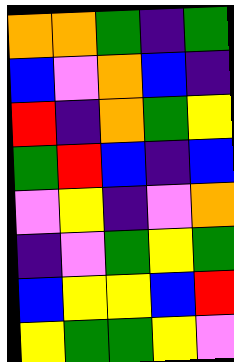[["orange", "orange", "green", "indigo", "green"], ["blue", "violet", "orange", "blue", "indigo"], ["red", "indigo", "orange", "green", "yellow"], ["green", "red", "blue", "indigo", "blue"], ["violet", "yellow", "indigo", "violet", "orange"], ["indigo", "violet", "green", "yellow", "green"], ["blue", "yellow", "yellow", "blue", "red"], ["yellow", "green", "green", "yellow", "violet"]]